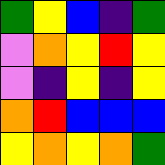[["green", "yellow", "blue", "indigo", "green"], ["violet", "orange", "yellow", "red", "yellow"], ["violet", "indigo", "yellow", "indigo", "yellow"], ["orange", "red", "blue", "blue", "blue"], ["yellow", "orange", "yellow", "orange", "green"]]